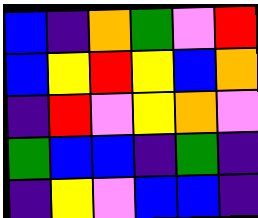[["blue", "indigo", "orange", "green", "violet", "red"], ["blue", "yellow", "red", "yellow", "blue", "orange"], ["indigo", "red", "violet", "yellow", "orange", "violet"], ["green", "blue", "blue", "indigo", "green", "indigo"], ["indigo", "yellow", "violet", "blue", "blue", "indigo"]]